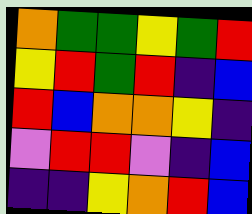[["orange", "green", "green", "yellow", "green", "red"], ["yellow", "red", "green", "red", "indigo", "blue"], ["red", "blue", "orange", "orange", "yellow", "indigo"], ["violet", "red", "red", "violet", "indigo", "blue"], ["indigo", "indigo", "yellow", "orange", "red", "blue"]]